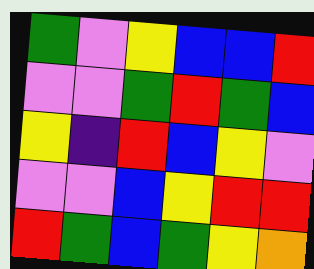[["green", "violet", "yellow", "blue", "blue", "red"], ["violet", "violet", "green", "red", "green", "blue"], ["yellow", "indigo", "red", "blue", "yellow", "violet"], ["violet", "violet", "blue", "yellow", "red", "red"], ["red", "green", "blue", "green", "yellow", "orange"]]